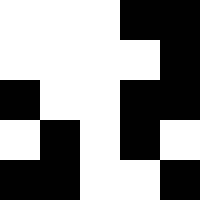[["white", "white", "white", "black", "black"], ["white", "white", "white", "white", "black"], ["black", "white", "white", "black", "black"], ["white", "black", "white", "black", "white"], ["black", "black", "white", "white", "black"]]